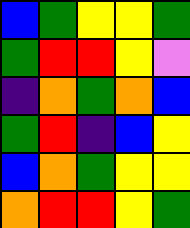[["blue", "green", "yellow", "yellow", "green"], ["green", "red", "red", "yellow", "violet"], ["indigo", "orange", "green", "orange", "blue"], ["green", "red", "indigo", "blue", "yellow"], ["blue", "orange", "green", "yellow", "yellow"], ["orange", "red", "red", "yellow", "green"]]